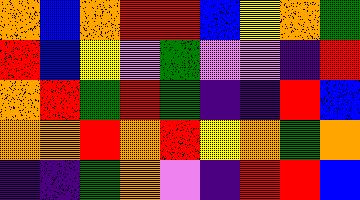[["orange", "blue", "orange", "red", "red", "blue", "yellow", "orange", "green"], ["red", "blue", "yellow", "violet", "green", "violet", "violet", "indigo", "red"], ["orange", "red", "green", "red", "green", "indigo", "indigo", "red", "blue"], ["orange", "orange", "red", "orange", "red", "yellow", "orange", "green", "orange"], ["indigo", "indigo", "green", "orange", "violet", "indigo", "red", "red", "blue"]]